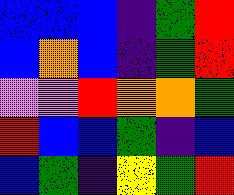[["blue", "blue", "blue", "indigo", "green", "red"], ["blue", "orange", "blue", "indigo", "green", "red"], ["violet", "violet", "red", "orange", "orange", "green"], ["red", "blue", "blue", "green", "indigo", "blue"], ["blue", "green", "indigo", "yellow", "green", "red"]]